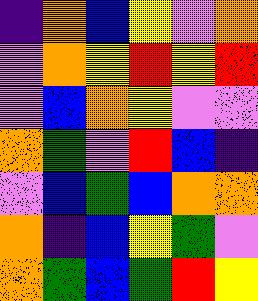[["indigo", "orange", "blue", "yellow", "violet", "orange"], ["violet", "orange", "yellow", "red", "yellow", "red"], ["violet", "blue", "orange", "yellow", "violet", "violet"], ["orange", "green", "violet", "red", "blue", "indigo"], ["violet", "blue", "green", "blue", "orange", "orange"], ["orange", "indigo", "blue", "yellow", "green", "violet"], ["orange", "green", "blue", "green", "red", "yellow"]]